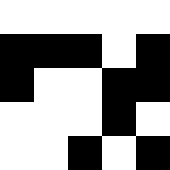[["white", "white", "white", "white", "white"], ["black", "black", "black", "white", "black"], ["black", "white", "white", "black", "black"], ["white", "white", "white", "black", "white"], ["white", "white", "black", "white", "black"]]